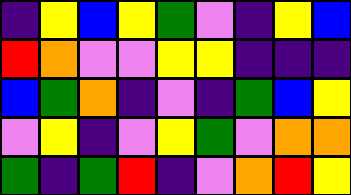[["indigo", "yellow", "blue", "yellow", "green", "violet", "indigo", "yellow", "blue"], ["red", "orange", "violet", "violet", "yellow", "yellow", "indigo", "indigo", "indigo"], ["blue", "green", "orange", "indigo", "violet", "indigo", "green", "blue", "yellow"], ["violet", "yellow", "indigo", "violet", "yellow", "green", "violet", "orange", "orange"], ["green", "indigo", "green", "red", "indigo", "violet", "orange", "red", "yellow"]]